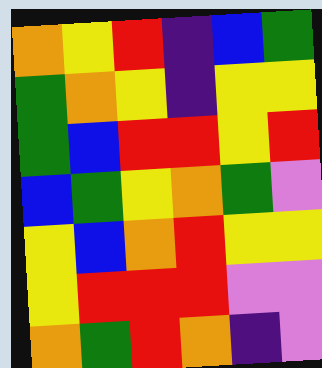[["orange", "yellow", "red", "indigo", "blue", "green"], ["green", "orange", "yellow", "indigo", "yellow", "yellow"], ["green", "blue", "red", "red", "yellow", "red"], ["blue", "green", "yellow", "orange", "green", "violet"], ["yellow", "blue", "orange", "red", "yellow", "yellow"], ["yellow", "red", "red", "red", "violet", "violet"], ["orange", "green", "red", "orange", "indigo", "violet"]]